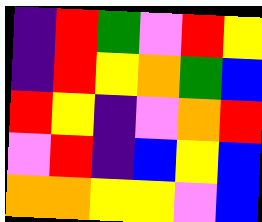[["indigo", "red", "green", "violet", "red", "yellow"], ["indigo", "red", "yellow", "orange", "green", "blue"], ["red", "yellow", "indigo", "violet", "orange", "red"], ["violet", "red", "indigo", "blue", "yellow", "blue"], ["orange", "orange", "yellow", "yellow", "violet", "blue"]]